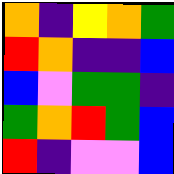[["orange", "indigo", "yellow", "orange", "green"], ["red", "orange", "indigo", "indigo", "blue"], ["blue", "violet", "green", "green", "indigo"], ["green", "orange", "red", "green", "blue"], ["red", "indigo", "violet", "violet", "blue"]]